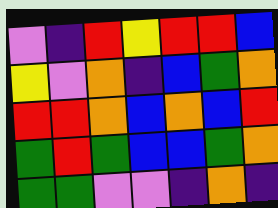[["violet", "indigo", "red", "yellow", "red", "red", "blue"], ["yellow", "violet", "orange", "indigo", "blue", "green", "orange"], ["red", "red", "orange", "blue", "orange", "blue", "red"], ["green", "red", "green", "blue", "blue", "green", "orange"], ["green", "green", "violet", "violet", "indigo", "orange", "indigo"]]